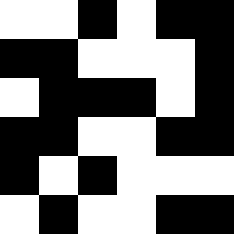[["white", "white", "black", "white", "black", "black"], ["black", "black", "white", "white", "white", "black"], ["white", "black", "black", "black", "white", "black"], ["black", "black", "white", "white", "black", "black"], ["black", "white", "black", "white", "white", "white"], ["white", "black", "white", "white", "black", "black"]]